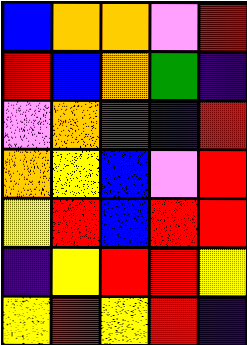[["blue", "orange", "orange", "violet", "red"], ["red", "blue", "orange", "green", "indigo"], ["violet", "orange", "red", "indigo", "red"], ["orange", "yellow", "blue", "violet", "red"], ["yellow", "red", "blue", "red", "red"], ["indigo", "yellow", "red", "red", "yellow"], ["yellow", "red", "yellow", "red", "indigo"]]